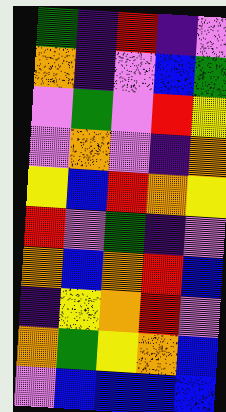[["green", "indigo", "red", "indigo", "violet"], ["orange", "indigo", "violet", "blue", "green"], ["violet", "green", "violet", "red", "yellow"], ["violet", "orange", "violet", "indigo", "orange"], ["yellow", "blue", "red", "orange", "yellow"], ["red", "violet", "green", "indigo", "violet"], ["orange", "blue", "orange", "red", "blue"], ["indigo", "yellow", "orange", "red", "violet"], ["orange", "green", "yellow", "orange", "blue"], ["violet", "blue", "blue", "blue", "blue"]]